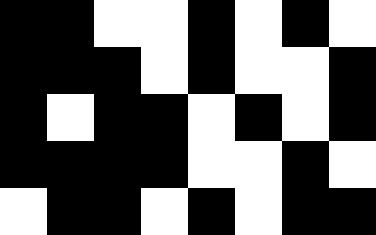[["black", "black", "white", "white", "black", "white", "black", "white"], ["black", "black", "black", "white", "black", "white", "white", "black"], ["black", "white", "black", "black", "white", "black", "white", "black"], ["black", "black", "black", "black", "white", "white", "black", "white"], ["white", "black", "black", "white", "black", "white", "black", "black"]]